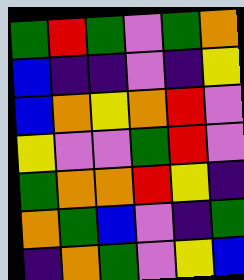[["green", "red", "green", "violet", "green", "orange"], ["blue", "indigo", "indigo", "violet", "indigo", "yellow"], ["blue", "orange", "yellow", "orange", "red", "violet"], ["yellow", "violet", "violet", "green", "red", "violet"], ["green", "orange", "orange", "red", "yellow", "indigo"], ["orange", "green", "blue", "violet", "indigo", "green"], ["indigo", "orange", "green", "violet", "yellow", "blue"]]